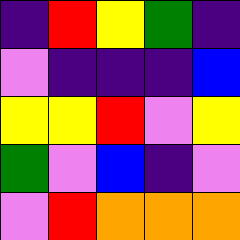[["indigo", "red", "yellow", "green", "indigo"], ["violet", "indigo", "indigo", "indigo", "blue"], ["yellow", "yellow", "red", "violet", "yellow"], ["green", "violet", "blue", "indigo", "violet"], ["violet", "red", "orange", "orange", "orange"]]